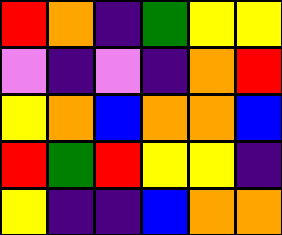[["red", "orange", "indigo", "green", "yellow", "yellow"], ["violet", "indigo", "violet", "indigo", "orange", "red"], ["yellow", "orange", "blue", "orange", "orange", "blue"], ["red", "green", "red", "yellow", "yellow", "indigo"], ["yellow", "indigo", "indigo", "blue", "orange", "orange"]]